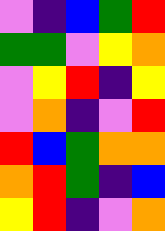[["violet", "indigo", "blue", "green", "red"], ["green", "green", "violet", "yellow", "orange"], ["violet", "yellow", "red", "indigo", "yellow"], ["violet", "orange", "indigo", "violet", "red"], ["red", "blue", "green", "orange", "orange"], ["orange", "red", "green", "indigo", "blue"], ["yellow", "red", "indigo", "violet", "orange"]]